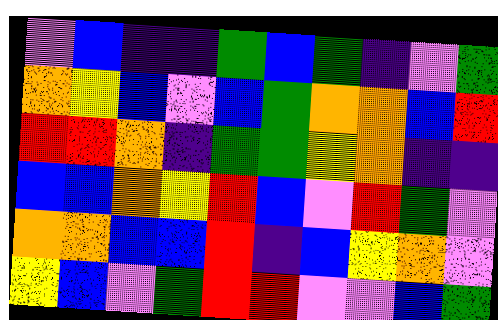[["violet", "blue", "indigo", "indigo", "green", "blue", "green", "indigo", "violet", "green"], ["orange", "yellow", "blue", "violet", "blue", "green", "orange", "orange", "blue", "red"], ["red", "red", "orange", "indigo", "green", "green", "yellow", "orange", "indigo", "indigo"], ["blue", "blue", "orange", "yellow", "red", "blue", "violet", "red", "green", "violet"], ["orange", "orange", "blue", "blue", "red", "indigo", "blue", "yellow", "orange", "violet"], ["yellow", "blue", "violet", "green", "red", "red", "violet", "violet", "blue", "green"]]